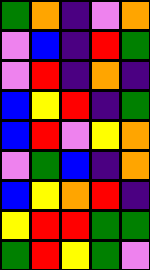[["green", "orange", "indigo", "violet", "orange"], ["violet", "blue", "indigo", "red", "green"], ["violet", "red", "indigo", "orange", "indigo"], ["blue", "yellow", "red", "indigo", "green"], ["blue", "red", "violet", "yellow", "orange"], ["violet", "green", "blue", "indigo", "orange"], ["blue", "yellow", "orange", "red", "indigo"], ["yellow", "red", "red", "green", "green"], ["green", "red", "yellow", "green", "violet"]]